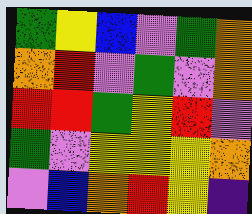[["green", "yellow", "blue", "violet", "green", "orange"], ["orange", "red", "violet", "green", "violet", "orange"], ["red", "red", "green", "yellow", "red", "violet"], ["green", "violet", "yellow", "yellow", "yellow", "orange"], ["violet", "blue", "orange", "red", "yellow", "indigo"]]